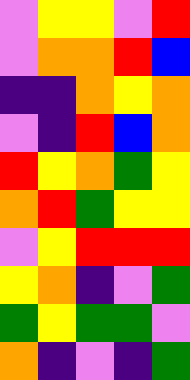[["violet", "yellow", "yellow", "violet", "red"], ["violet", "orange", "orange", "red", "blue"], ["indigo", "indigo", "orange", "yellow", "orange"], ["violet", "indigo", "red", "blue", "orange"], ["red", "yellow", "orange", "green", "yellow"], ["orange", "red", "green", "yellow", "yellow"], ["violet", "yellow", "red", "red", "red"], ["yellow", "orange", "indigo", "violet", "green"], ["green", "yellow", "green", "green", "violet"], ["orange", "indigo", "violet", "indigo", "green"]]